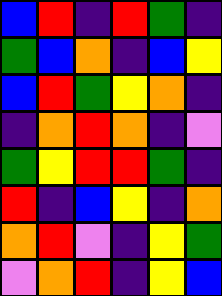[["blue", "red", "indigo", "red", "green", "indigo"], ["green", "blue", "orange", "indigo", "blue", "yellow"], ["blue", "red", "green", "yellow", "orange", "indigo"], ["indigo", "orange", "red", "orange", "indigo", "violet"], ["green", "yellow", "red", "red", "green", "indigo"], ["red", "indigo", "blue", "yellow", "indigo", "orange"], ["orange", "red", "violet", "indigo", "yellow", "green"], ["violet", "orange", "red", "indigo", "yellow", "blue"]]